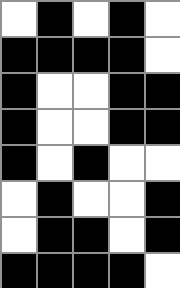[["white", "black", "white", "black", "white"], ["black", "black", "black", "black", "white"], ["black", "white", "white", "black", "black"], ["black", "white", "white", "black", "black"], ["black", "white", "black", "white", "white"], ["white", "black", "white", "white", "black"], ["white", "black", "black", "white", "black"], ["black", "black", "black", "black", "white"]]